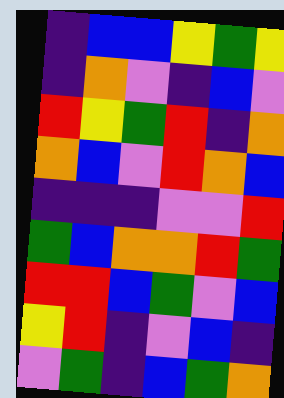[["indigo", "blue", "blue", "yellow", "green", "yellow"], ["indigo", "orange", "violet", "indigo", "blue", "violet"], ["red", "yellow", "green", "red", "indigo", "orange"], ["orange", "blue", "violet", "red", "orange", "blue"], ["indigo", "indigo", "indigo", "violet", "violet", "red"], ["green", "blue", "orange", "orange", "red", "green"], ["red", "red", "blue", "green", "violet", "blue"], ["yellow", "red", "indigo", "violet", "blue", "indigo"], ["violet", "green", "indigo", "blue", "green", "orange"]]